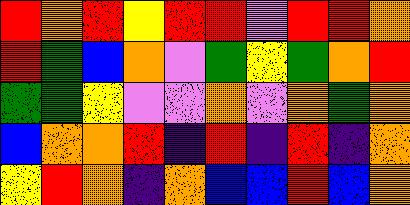[["red", "orange", "red", "yellow", "red", "red", "violet", "red", "red", "orange"], ["red", "green", "blue", "orange", "violet", "green", "yellow", "green", "orange", "red"], ["green", "green", "yellow", "violet", "violet", "orange", "violet", "orange", "green", "orange"], ["blue", "orange", "orange", "red", "indigo", "red", "indigo", "red", "indigo", "orange"], ["yellow", "red", "orange", "indigo", "orange", "blue", "blue", "red", "blue", "orange"]]